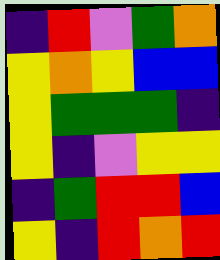[["indigo", "red", "violet", "green", "orange"], ["yellow", "orange", "yellow", "blue", "blue"], ["yellow", "green", "green", "green", "indigo"], ["yellow", "indigo", "violet", "yellow", "yellow"], ["indigo", "green", "red", "red", "blue"], ["yellow", "indigo", "red", "orange", "red"]]